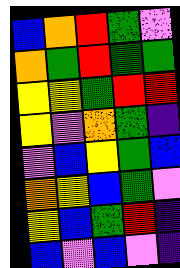[["blue", "orange", "red", "green", "violet"], ["orange", "green", "red", "green", "green"], ["yellow", "yellow", "green", "red", "red"], ["yellow", "violet", "orange", "green", "indigo"], ["violet", "blue", "yellow", "green", "blue"], ["orange", "yellow", "blue", "green", "violet"], ["yellow", "blue", "green", "red", "indigo"], ["blue", "violet", "blue", "violet", "indigo"]]